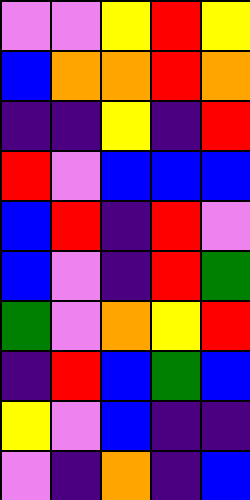[["violet", "violet", "yellow", "red", "yellow"], ["blue", "orange", "orange", "red", "orange"], ["indigo", "indigo", "yellow", "indigo", "red"], ["red", "violet", "blue", "blue", "blue"], ["blue", "red", "indigo", "red", "violet"], ["blue", "violet", "indigo", "red", "green"], ["green", "violet", "orange", "yellow", "red"], ["indigo", "red", "blue", "green", "blue"], ["yellow", "violet", "blue", "indigo", "indigo"], ["violet", "indigo", "orange", "indigo", "blue"]]